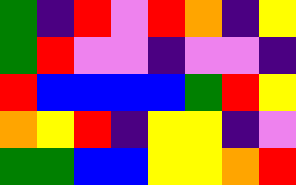[["green", "indigo", "red", "violet", "red", "orange", "indigo", "yellow"], ["green", "red", "violet", "violet", "indigo", "violet", "violet", "indigo"], ["red", "blue", "blue", "blue", "blue", "green", "red", "yellow"], ["orange", "yellow", "red", "indigo", "yellow", "yellow", "indigo", "violet"], ["green", "green", "blue", "blue", "yellow", "yellow", "orange", "red"]]